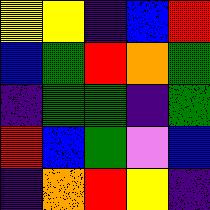[["yellow", "yellow", "indigo", "blue", "red"], ["blue", "green", "red", "orange", "green"], ["indigo", "green", "green", "indigo", "green"], ["red", "blue", "green", "violet", "blue"], ["indigo", "orange", "red", "yellow", "indigo"]]